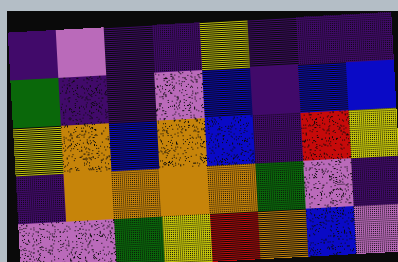[["indigo", "violet", "indigo", "indigo", "yellow", "indigo", "indigo", "indigo"], ["green", "indigo", "indigo", "violet", "blue", "indigo", "blue", "blue"], ["yellow", "orange", "blue", "orange", "blue", "indigo", "red", "yellow"], ["indigo", "orange", "orange", "orange", "orange", "green", "violet", "indigo"], ["violet", "violet", "green", "yellow", "red", "orange", "blue", "violet"]]